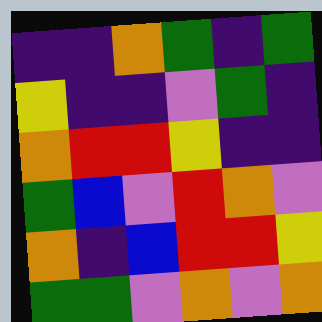[["indigo", "indigo", "orange", "green", "indigo", "green"], ["yellow", "indigo", "indigo", "violet", "green", "indigo"], ["orange", "red", "red", "yellow", "indigo", "indigo"], ["green", "blue", "violet", "red", "orange", "violet"], ["orange", "indigo", "blue", "red", "red", "yellow"], ["green", "green", "violet", "orange", "violet", "orange"]]